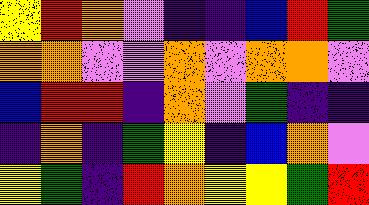[["yellow", "red", "orange", "violet", "indigo", "indigo", "blue", "red", "green"], ["orange", "orange", "violet", "violet", "orange", "violet", "orange", "orange", "violet"], ["blue", "red", "red", "indigo", "orange", "violet", "green", "indigo", "indigo"], ["indigo", "orange", "indigo", "green", "yellow", "indigo", "blue", "orange", "violet"], ["yellow", "green", "indigo", "red", "orange", "yellow", "yellow", "green", "red"]]